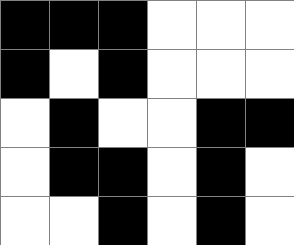[["black", "black", "black", "white", "white", "white"], ["black", "white", "black", "white", "white", "white"], ["white", "black", "white", "white", "black", "black"], ["white", "black", "black", "white", "black", "white"], ["white", "white", "black", "white", "black", "white"]]